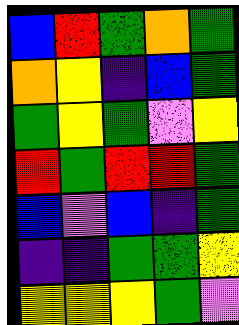[["blue", "red", "green", "orange", "green"], ["orange", "yellow", "indigo", "blue", "green"], ["green", "yellow", "green", "violet", "yellow"], ["red", "green", "red", "red", "green"], ["blue", "violet", "blue", "indigo", "green"], ["indigo", "indigo", "green", "green", "yellow"], ["yellow", "yellow", "yellow", "green", "violet"]]